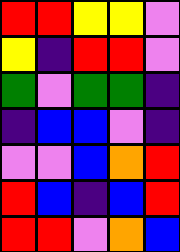[["red", "red", "yellow", "yellow", "violet"], ["yellow", "indigo", "red", "red", "violet"], ["green", "violet", "green", "green", "indigo"], ["indigo", "blue", "blue", "violet", "indigo"], ["violet", "violet", "blue", "orange", "red"], ["red", "blue", "indigo", "blue", "red"], ["red", "red", "violet", "orange", "blue"]]